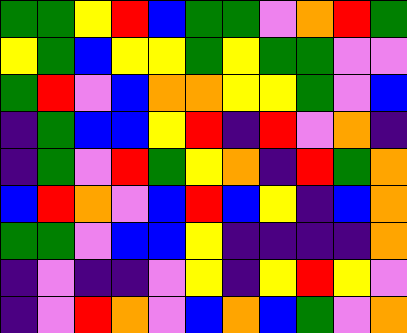[["green", "green", "yellow", "red", "blue", "green", "green", "violet", "orange", "red", "green"], ["yellow", "green", "blue", "yellow", "yellow", "green", "yellow", "green", "green", "violet", "violet"], ["green", "red", "violet", "blue", "orange", "orange", "yellow", "yellow", "green", "violet", "blue"], ["indigo", "green", "blue", "blue", "yellow", "red", "indigo", "red", "violet", "orange", "indigo"], ["indigo", "green", "violet", "red", "green", "yellow", "orange", "indigo", "red", "green", "orange"], ["blue", "red", "orange", "violet", "blue", "red", "blue", "yellow", "indigo", "blue", "orange"], ["green", "green", "violet", "blue", "blue", "yellow", "indigo", "indigo", "indigo", "indigo", "orange"], ["indigo", "violet", "indigo", "indigo", "violet", "yellow", "indigo", "yellow", "red", "yellow", "violet"], ["indigo", "violet", "red", "orange", "violet", "blue", "orange", "blue", "green", "violet", "orange"]]